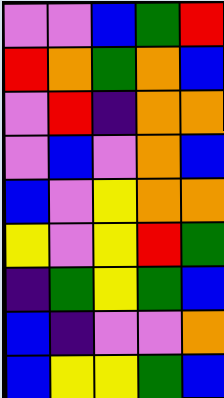[["violet", "violet", "blue", "green", "red"], ["red", "orange", "green", "orange", "blue"], ["violet", "red", "indigo", "orange", "orange"], ["violet", "blue", "violet", "orange", "blue"], ["blue", "violet", "yellow", "orange", "orange"], ["yellow", "violet", "yellow", "red", "green"], ["indigo", "green", "yellow", "green", "blue"], ["blue", "indigo", "violet", "violet", "orange"], ["blue", "yellow", "yellow", "green", "blue"]]